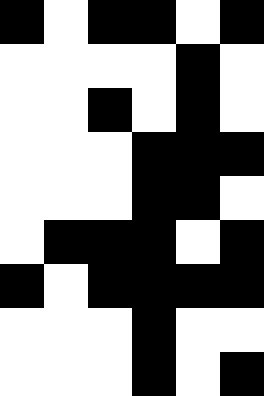[["black", "white", "black", "black", "white", "black"], ["white", "white", "white", "white", "black", "white"], ["white", "white", "black", "white", "black", "white"], ["white", "white", "white", "black", "black", "black"], ["white", "white", "white", "black", "black", "white"], ["white", "black", "black", "black", "white", "black"], ["black", "white", "black", "black", "black", "black"], ["white", "white", "white", "black", "white", "white"], ["white", "white", "white", "black", "white", "black"]]